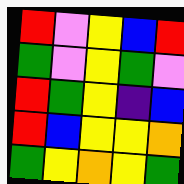[["red", "violet", "yellow", "blue", "red"], ["green", "violet", "yellow", "green", "violet"], ["red", "green", "yellow", "indigo", "blue"], ["red", "blue", "yellow", "yellow", "orange"], ["green", "yellow", "orange", "yellow", "green"]]